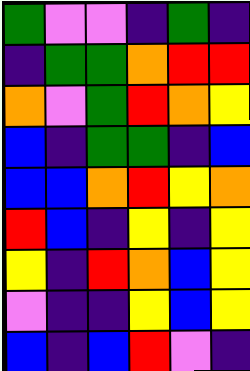[["green", "violet", "violet", "indigo", "green", "indigo"], ["indigo", "green", "green", "orange", "red", "red"], ["orange", "violet", "green", "red", "orange", "yellow"], ["blue", "indigo", "green", "green", "indigo", "blue"], ["blue", "blue", "orange", "red", "yellow", "orange"], ["red", "blue", "indigo", "yellow", "indigo", "yellow"], ["yellow", "indigo", "red", "orange", "blue", "yellow"], ["violet", "indigo", "indigo", "yellow", "blue", "yellow"], ["blue", "indigo", "blue", "red", "violet", "indigo"]]